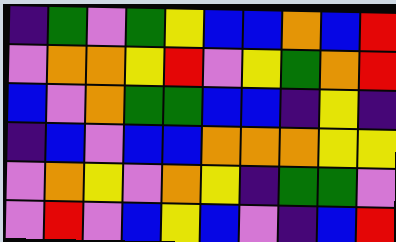[["indigo", "green", "violet", "green", "yellow", "blue", "blue", "orange", "blue", "red"], ["violet", "orange", "orange", "yellow", "red", "violet", "yellow", "green", "orange", "red"], ["blue", "violet", "orange", "green", "green", "blue", "blue", "indigo", "yellow", "indigo"], ["indigo", "blue", "violet", "blue", "blue", "orange", "orange", "orange", "yellow", "yellow"], ["violet", "orange", "yellow", "violet", "orange", "yellow", "indigo", "green", "green", "violet"], ["violet", "red", "violet", "blue", "yellow", "blue", "violet", "indigo", "blue", "red"]]